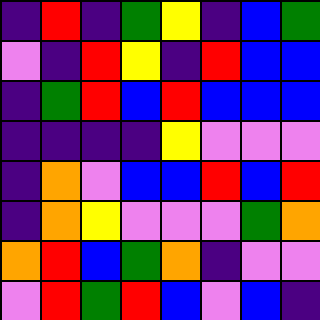[["indigo", "red", "indigo", "green", "yellow", "indigo", "blue", "green"], ["violet", "indigo", "red", "yellow", "indigo", "red", "blue", "blue"], ["indigo", "green", "red", "blue", "red", "blue", "blue", "blue"], ["indigo", "indigo", "indigo", "indigo", "yellow", "violet", "violet", "violet"], ["indigo", "orange", "violet", "blue", "blue", "red", "blue", "red"], ["indigo", "orange", "yellow", "violet", "violet", "violet", "green", "orange"], ["orange", "red", "blue", "green", "orange", "indigo", "violet", "violet"], ["violet", "red", "green", "red", "blue", "violet", "blue", "indigo"]]